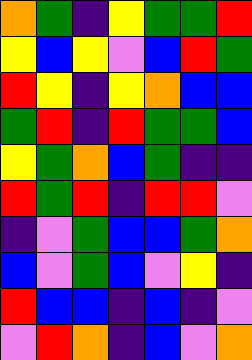[["orange", "green", "indigo", "yellow", "green", "green", "red"], ["yellow", "blue", "yellow", "violet", "blue", "red", "green"], ["red", "yellow", "indigo", "yellow", "orange", "blue", "blue"], ["green", "red", "indigo", "red", "green", "green", "blue"], ["yellow", "green", "orange", "blue", "green", "indigo", "indigo"], ["red", "green", "red", "indigo", "red", "red", "violet"], ["indigo", "violet", "green", "blue", "blue", "green", "orange"], ["blue", "violet", "green", "blue", "violet", "yellow", "indigo"], ["red", "blue", "blue", "indigo", "blue", "indigo", "violet"], ["violet", "red", "orange", "indigo", "blue", "violet", "orange"]]